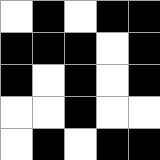[["white", "black", "white", "black", "black"], ["black", "black", "black", "white", "black"], ["black", "white", "black", "white", "black"], ["white", "white", "black", "white", "white"], ["white", "black", "white", "black", "black"]]